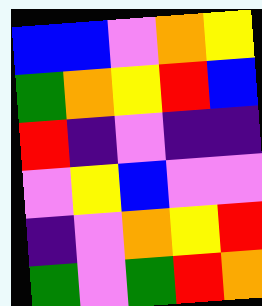[["blue", "blue", "violet", "orange", "yellow"], ["green", "orange", "yellow", "red", "blue"], ["red", "indigo", "violet", "indigo", "indigo"], ["violet", "yellow", "blue", "violet", "violet"], ["indigo", "violet", "orange", "yellow", "red"], ["green", "violet", "green", "red", "orange"]]